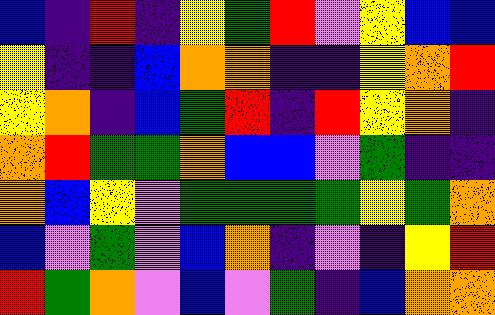[["blue", "indigo", "red", "indigo", "yellow", "green", "red", "violet", "yellow", "blue", "blue"], ["yellow", "indigo", "indigo", "blue", "orange", "orange", "indigo", "indigo", "yellow", "orange", "red"], ["yellow", "orange", "indigo", "blue", "green", "red", "indigo", "red", "yellow", "orange", "indigo"], ["orange", "red", "green", "green", "orange", "blue", "blue", "violet", "green", "indigo", "indigo"], ["orange", "blue", "yellow", "violet", "green", "green", "green", "green", "yellow", "green", "orange"], ["blue", "violet", "green", "violet", "blue", "orange", "indigo", "violet", "indigo", "yellow", "red"], ["red", "green", "orange", "violet", "blue", "violet", "green", "indigo", "blue", "orange", "orange"]]